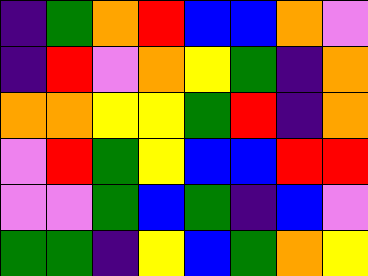[["indigo", "green", "orange", "red", "blue", "blue", "orange", "violet"], ["indigo", "red", "violet", "orange", "yellow", "green", "indigo", "orange"], ["orange", "orange", "yellow", "yellow", "green", "red", "indigo", "orange"], ["violet", "red", "green", "yellow", "blue", "blue", "red", "red"], ["violet", "violet", "green", "blue", "green", "indigo", "blue", "violet"], ["green", "green", "indigo", "yellow", "blue", "green", "orange", "yellow"]]